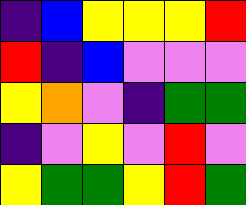[["indigo", "blue", "yellow", "yellow", "yellow", "red"], ["red", "indigo", "blue", "violet", "violet", "violet"], ["yellow", "orange", "violet", "indigo", "green", "green"], ["indigo", "violet", "yellow", "violet", "red", "violet"], ["yellow", "green", "green", "yellow", "red", "green"]]